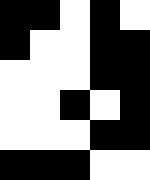[["black", "black", "white", "black", "white"], ["black", "white", "white", "black", "black"], ["white", "white", "white", "black", "black"], ["white", "white", "black", "white", "black"], ["white", "white", "white", "black", "black"], ["black", "black", "black", "white", "white"]]